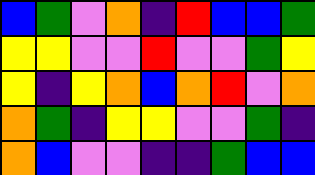[["blue", "green", "violet", "orange", "indigo", "red", "blue", "blue", "green"], ["yellow", "yellow", "violet", "violet", "red", "violet", "violet", "green", "yellow"], ["yellow", "indigo", "yellow", "orange", "blue", "orange", "red", "violet", "orange"], ["orange", "green", "indigo", "yellow", "yellow", "violet", "violet", "green", "indigo"], ["orange", "blue", "violet", "violet", "indigo", "indigo", "green", "blue", "blue"]]